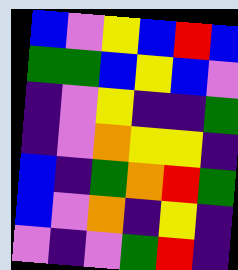[["blue", "violet", "yellow", "blue", "red", "blue"], ["green", "green", "blue", "yellow", "blue", "violet"], ["indigo", "violet", "yellow", "indigo", "indigo", "green"], ["indigo", "violet", "orange", "yellow", "yellow", "indigo"], ["blue", "indigo", "green", "orange", "red", "green"], ["blue", "violet", "orange", "indigo", "yellow", "indigo"], ["violet", "indigo", "violet", "green", "red", "indigo"]]